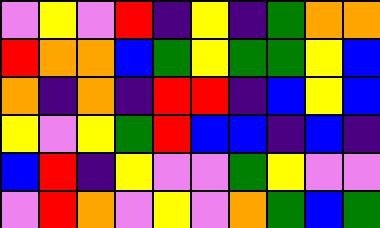[["violet", "yellow", "violet", "red", "indigo", "yellow", "indigo", "green", "orange", "orange"], ["red", "orange", "orange", "blue", "green", "yellow", "green", "green", "yellow", "blue"], ["orange", "indigo", "orange", "indigo", "red", "red", "indigo", "blue", "yellow", "blue"], ["yellow", "violet", "yellow", "green", "red", "blue", "blue", "indigo", "blue", "indigo"], ["blue", "red", "indigo", "yellow", "violet", "violet", "green", "yellow", "violet", "violet"], ["violet", "red", "orange", "violet", "yellow", "violet", "orange", "green", "blue", "green"]]